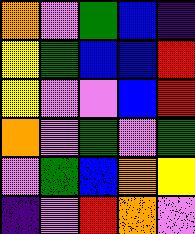[["orange", "violet", "green", "blue", "indigo"], ["yellow", "green", "blue", "blue", "red"], ["yellow", "violet", "violet", "blue", "red"], ["orange", "violet", "green", "violet", "green"], ["violet", "green", "blue", "orange", "yellow"], ["indigo", "violet", "red", "orange", "violet"]]